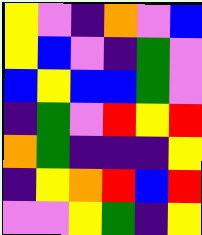[["yellow", "violet", "indigo", "orange", "violet", "blue"], ["yellow", "blue", "violet", "indigo", "green", "violet"], ["blue", "yellow", "blue", "blue", "green", "violet"], ["indigo", "green", "violet", "red", "yellow", "red"], ["orange", "green", "indigo", "indigo", "indigo", "yellow"], ["indigo", "yellow", "orange", "red", "blue", "red"], ["violet", "violet", "yellow", "green", "indigo", "yellow"]]